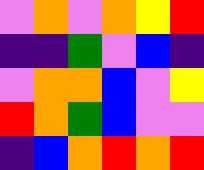[["violet", "orange", "violet", "orange", "yellow", "red"], ["indigo", "indigo", "green", "violet", "blue", "indigo"], ["violet", "orange", "orange", "blue", "violet", "yellow"], ["red", "orange", "green", "blue", "violet", "violet"], ["indigo", "blue", "orange", "red", "orange", "red"]]